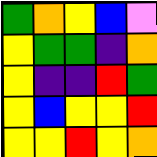[["green", "orange", "yellow", "blue", "violet"], ["yellow", "green", "green", "indigo", "orange"], ["yellow", "indigo", "indigo", "red", "green"], ["yellow", "blue", "yellow", "yellow", "red"], ["yellow", "yellow", "red", "yellow", "orange"]]